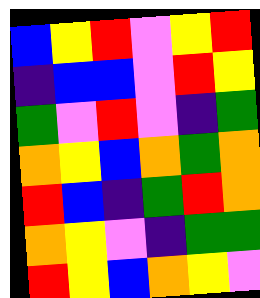[["blue", "yellow", "red", "violet", "yellow", "red"], ["indigo", "blue", "blue", "violet", "red", "yellow"], ["green", "violet", "red", "violet", "indigo", "green"], ["orange", "yellow", "blue", "orange", "green", "orange"], ["red", "blue", "indigo", "green", "red", "orange"], ["orange", "yellow", "violet", "indigo", "green", "green"], ["red", "yellow", "blue", "orange", "yellow", "violet"]]